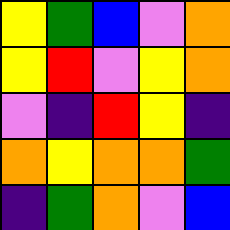[["yellow", "green", "blue", "violet", "orange"], ["yellow", "red", "violet", "yellow", "orange"], ["violet", "indigo", "red", "yellow", "indigo"], ["orange", "yellow", "orange", "orange", "green"], ["indigo", "green", "orange", "violet", "blue"]]